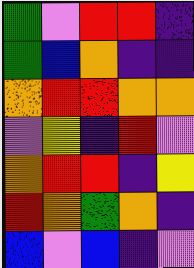[["green", "violet", "red", "red", "indigo"], ["green", "blue", "orange", "indigo", "indigo"], ["orange", "red", "red", "orange", "orange"], ["violet", "yellow", "indigo", "red", "violet"], ["orange", "red", "red", "indigo", "yellow"], ["red", "orange", "green", "orange", "indigo"], ["blue", "violet", "blue", "indigo", "violet"]]